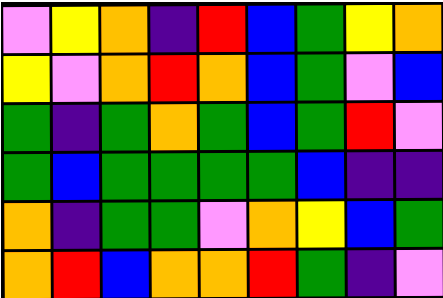[["violet", "yellow", "orange", "indigo", "red", "blue", "green", "yellow", "orange"], ["yellow", "violet", "orange", "red", "orange", "blue", "green", "violet", "blue"], ["green", "indigo", "green", "orange", "green", "blue", "green", "red", "violet"], ["green", "blue", "green", "green", "green", "green", "blue", "indigo", "indigo"], ["orange", "indigo", "green", "green", "violet", "orange", "yellow", "blue", "green"], ["orange", "red", "blue", "orange", "orange", "red", "green", "indigo", "violet"]]